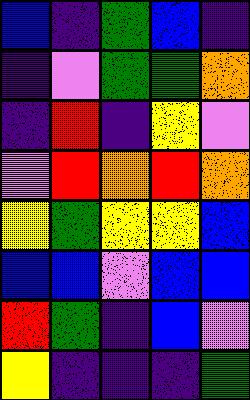[["blue", "indigo", "green", "blue", "indigo"], ["indigo", "violet", "green", "green", "orange"], ["indigo", "red", "indigo", "yellow", "violet"], ["violet", "red", "orange", "red", "orange"], ["yellow", "green", "yellow", "yellow", "blue"], ["blue", "blue", "violet", "blue", "blue"], ["red", "green", "indigo", "blue", "violet"], ["yellow", "indigo", "indigo", "indigo", "green"]]